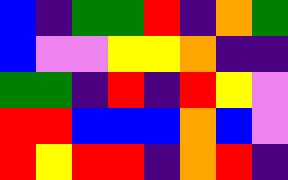[["blue", "indigo", "green", "green", "red", "indigo", "orange", "green"], ["blue", "violet", "violet", "yellow", "yellow", "orange", "indigo", "indigo"], ["green", "green", "indigo", "red", "indigo", "red", "yellow", "violet"], ["red", "red", "blue", "blue", "blue", "orange", "blue", "violet"], ["red", "yellow", "red", "red", "indigo", "orange", "red", "indigo"]]